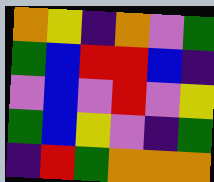[["orange", "yellow", "indigo", "orange", "violet", "green"], ["green", "blue", "red", "red", "blue", "indigo"], ["violet", "blue", "violet", "red", "violet", "yellow"], ["green", "blue", "yellow", "violet", "indigo", "green"], ["indigo", "red", "green", "orange", "orange", "orange"]]